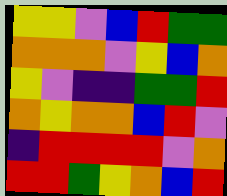[["yellow", "yellow", "violet", "blue", "red", "green", "green"], ["orange", "orange", "orange", "violet", "yellow", "blue", "orange"], ["yellow", "violet", "indigo", "indigo", "green", "green", "red"], ["orange", "yellow", "orange", "orange", "blue", "red", "violet"], ["indigo", "red", "red", "red", "red", "violet", "orange"], ["red", "red", "green", "yellow", "orange", "blue", "red"]]